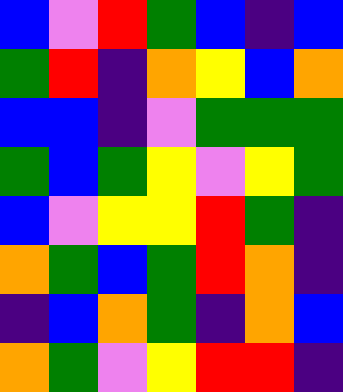[["blue", "violet", "red", "green", "blue", "indigo", "blue"], ["green", "red", "indigo", "orange", "yellow", "blue", "orange"], ["blue", "blue", "indigo", "violet", "green", "green", "green"], ["green", "blue", "green", "yellow", "violet", "yellow", "green"], ["blue", "violet", "yellow", "yellow", "red", "green", "indigo"], ["orange", "green", "blue", "green", "red", "orange", "indigo"], ["indigo", "blue", "orange", "green", "indigo", "orange", "blue"], ["orange", "green", "violet", "yellow", "red", "red", "indigo"]]